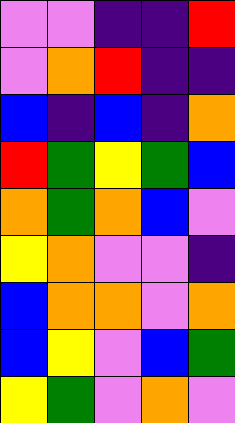[["violet", "violet", "indigo", "indigo", "red"], ["violet", "orange", "red", "indigo", "indigo"], ["blue", "indigo", "blue", "indigo", "orange"], ["red", "green", "yellow", "green", "blue"], ["orange", "green", "orange", "blue", "violet"], ["yellow", "orange", "violet", "violet", "indigo"], ["blue", "orange", "orange", "violet", "orange"], ["blue", "yellow", "violet", "blue", "green"], ["yellow", "green", "violet", "orange", "violet"]]